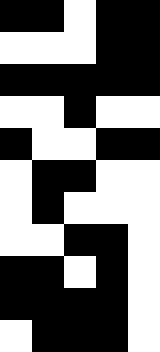[["black", "black", "white", "black", "black"], ["white", "white", "white", "black", "black"], ["black", "black", "black", "black", "black"], ["white", "white", "black", "white", "white"], ["black", "white", "white", "black", "black"], ["white", "black", "black", "white", "white"], ["white", "black", "white", "white", "white"], ["white", "white", "black", "black", "white"], ["black", "black", "white", "black", "white"], ["black", "black", "black", "black", "white"], ["white", "black", "black", "black", "white"]]